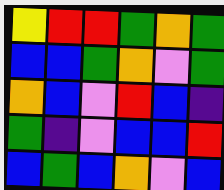[["yellow", "red", "red", "green", "orange", "green"], ["blue", "blue", "green", "orange", "violet", "green"], ["orange", "blue", "violet", "red", "blue", "indigo"], ["green", "indigo", "violet", "blue", "blue", "red"], ["blue", "green", "blue", "orange", "violet", "blue"]]